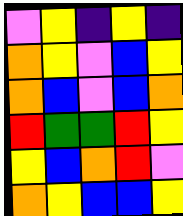[["violet", "yellow", "indigo", "yellow", "indigo"], ["orange", "yellow", "violet", "blue", "yellow"], ["orange", "blue", "violet", "blue", "orange"], ["red", "green", "green", "red", "yellow"], ["yellow", "blue", "orange", "red", "violet"], ["orange", "yellow", "blue", "blue", "yellow"]]